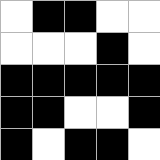[["white", "black", "black", "white", "white"], ["white", "white", "white", "black", "white"], ["black", "black", "black", "black", "black"], ["black", "black", "white", "white", "black"], ["black", "white", "black", "black", "white"]]